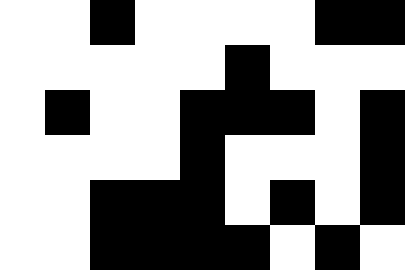[["white", "white", "black", "white", "white", "white", "white", "black", "black"], ["white", "white", "white", "white", "white", "black", "white", "white", "white"], ["white", "black", "white", "white", "black", "black", "black", "white", "black"], ["white", "white", "white", "white", "black", "white", "white", "white", "black"], ["white", "white", "black", "black", "black", "white", "black", "white", "black"], ["white", "white", "black", "black", "black", "black", "white", "black", "white"]]